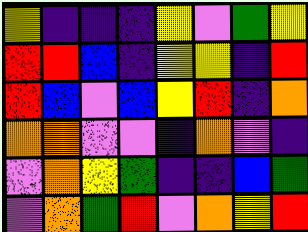[["yellow", "indigo", "indigo", "indigo", "yellow", "violet", "green", "yellow"], ["red", "red", "blue", "indigo", "yellow", "yellow", "indigo", "red"], ["red", "blue", "violet", "blue", "yellow", "red", "indigo", "orange"], ["orange", "orange", "violet", "violet", "indigo", "orange", "violet", "indigo"], ["violet", "orange", "yellow", "green", "indigo", "indigo", "blue", "green"], ["violet", "orange", "green", "red", "violet", "orange", "yellow", "red"]]